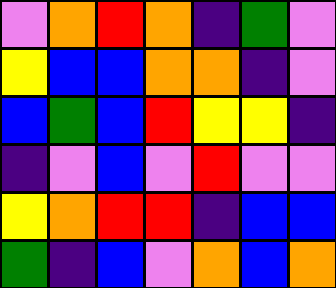[["violet", "orange", "red", "orange", "indigo", "green", "violet"], ["yellow", "blue", "blue", "orange", "orange", "indigo", "violet"], ["blue", "green", "blue", "red", "yellow", "yellow", "indigo"], ["indigo", "violet", "blue", "violet", "red", "violet", "violet"], ["yellow", "orange", "red", "red", "indigo", "blue", "blue"], ["green", "indigo", "blue", "violet", "orange", "blue", "orange"]]